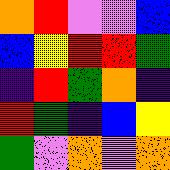[["orange", "red", "violet", "violet", "blue"], ["blue", "yellow", "red", "red", "green"], ["indigo", "red", "green", "orange", "indigo"], ["red", "green", "indigo", "blue", "yellow"], ["green", "violet", "orange", "violet", "orange"]]